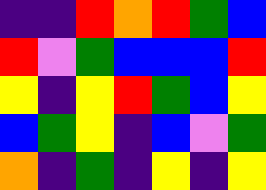[["indigo", "indigo", "red", "orange", "red", "green", "blue"], ["red", "violet", "green", "blue", "blue", "blue", "red"], ["yellow", "indigo", "yellow", "red", "green", "blue", "yellow"], ["blue", "green", "yellow", "indigo", "blue", "violet", "green"], ["orange", "indigo", "green", "indigo", "yellow", "indigo", "yellow"]]